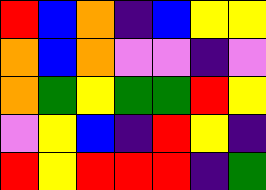[["red", "blue", "orange", "indigo", "blue", "yellow", "yellow"], ["orange", "blue", "orange", "violet", "violet", "indigo", "violet"], ["orange", "green", "yellow", "green", "green", "red", "yellow"], ["violet", "yellow", "blue", "indigo", "red", "yellow", "indigo"], ["red", "yellow", "red", "red", "red", "indigo", "green"]]